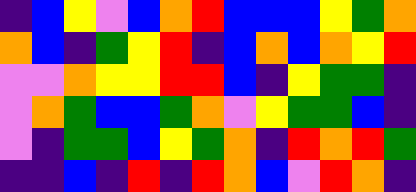[["indigo", "blue", "yellow", "violet", "blue", "orange", "red", "blue", "blue", "blue", "yellow", "green", "orange"], ["orange", "blue", "indigo", "green", "yellow", "red", "indigo", "blue", "orange", "blue", "orange", "yellow", "red"], ["violet", "violet", "orange", "yellow", "yellow", "red", "red", "blue", "indigo", "yellow", "green", "green", "indigo"], ["violet", "orange", "green", "blue", "blue", "green", "orange", "violet", "yellow", "green", "green", "blue", "indigo"], ["violet", "indigo", "green", "green", "blue", "yellow", "green", "orange", "indigo", "red", "orange", "red", "green"], ["indigo", "indigo", "blue", "indigo", "red", "indigo", "red", "orange", "blue", "violet", "red", "orange", "indigo"]]